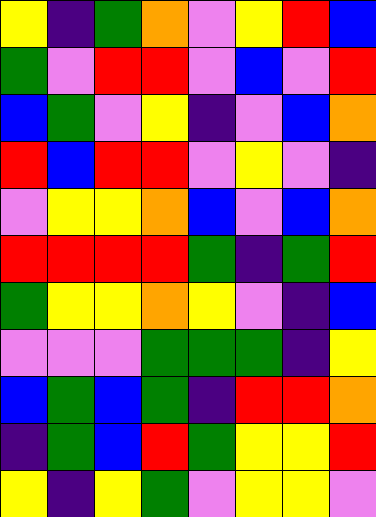[["yellow", "indigo", "green", "orange", "violet", "yellow", "red", "blue"], ["green", "violet", "red", "red", "violet", "blue", "violet", "red"], ["blue", "green", "violet", "yellow", "indigo", "violet", "blue", "orange"], ["red", "blue", "red", "red", "violet", "yellow", "violet", "indigo"], ["violet", "yellow", "yellow", "orange", "blue", "violet", "blue", "orange"], ["red", "red", "red", "red", "green", "indigo", "green", "red"], ["green", "yellow", "yellow", "orange", "yellow", "violet", "indigo", "blue"], ["violet", "violet", "violet", "green", "green", "green", "indigo", "yellow"], ["blue", "green", "blue", "green", "indigo", "red", "red", "orange"], ["indigo", "green", "blue", "red", "green", "yellow", "yellow", "red"], ["yellow", "indigo", "yellow", "green", "violet", "yellow", "yellow", "violet"]]